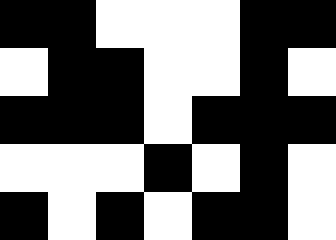[["black", "black", "white", "white", "white", "black", "black"], ["white", "black", "black", "white", "white", "black", "white"], ["black", "black", "black", "white", "black", "black", "black"], ["white", "white", "white", "black", "white", "black", "white"], ["black", "white", "black", "white", "black", "black", "white"]]